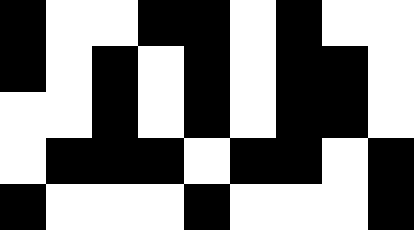[["black", "white", "white", "black", "black", "white", "black", "white", "white"], ["black", "white", "black", "white", "black", "white", "black", "black", "white"], ["white", "white", "black", "white", "black", "white", "black", "black", "white"], ["white", "black", "black", "black", "white", "black", "black", "white", "black"], ["black", "white", "white", "white", "black", "white", "white", "white", "black"]]